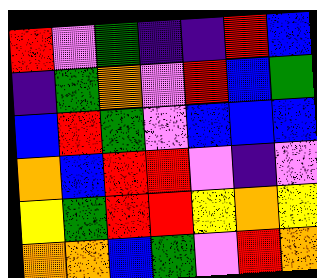[["red", "violet", "green", "indigo", "indigo", "red", "blue"], ["indigo", "green", "orange", "violet", "red", "blue", "green"], ["blue", "red", "green", "violet", "blue", "blue", "blue"], ["orange", "blue", "red", "red", "violet", "indigo", "violet"], ["yellow", "green", "red", "red", "yellow", "orange", "yellow"], ["orange", "orange", "blue", "green", "violet", "red", "orange"]]